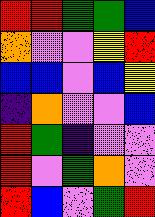[["red", "red", "green", "green", "blue"], ["orange", "violet", "violet", "yellow", "red"], ["blue", "blue", "violet", "blue", "yellow"], ["indigo", "orange", "violet", "violet", "blue"], ["red", "green", "indigo", "violet", "violet"], ["red", "violet", "green", "orange", "violet"], ["red", "blue", "violet", "green", "red"]]